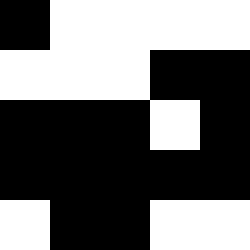[["black", "white", "white", "white", "white"], ["white", "white", "white", "black", "black"], ["black", "black", "black", "white", "black"], ["black", "black", "black", "black", "black"], ["white", "black", "black", "white", "white"]]